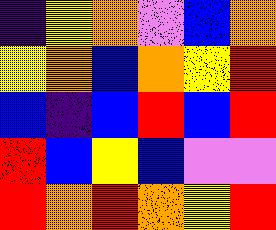[["indigo", "yellow", "orange", "violet", "blue", "orange"], ["yellow", "orange", "blue", "orange", "yellow", "red"], ["blue", "indigo", "blue", "red", "blue", "red"], ["red", "blue", "yellow", "blue", "violet", "violet"], ["red", "orange", "red", "orange", "yellow", "red"]]